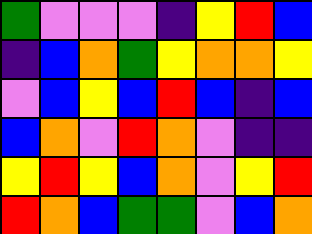[["green", "violet", "violet", "violet", "indigo", "yellow", "red", "blue"], ["indigo", "blue", "orange", "green", "yellow", "orange", "orange", "yellow"], ["violet", "blue", "yellow", "blue", "red", "blue", "indigo", "blue"], ["blue", "orange", "violet", "red", "orange", "violet", "indigo", "indigo"], ["yellow", "red", "yellow", "blue", "orange", "violet", "yellow", "red"], ["red", "orange", "blue", "green", "green", "violet", "blue", "orange"]]